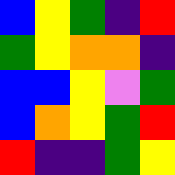[["blue", "yellow", "green", "indigo", "red"], ["green", "yellow", "orange", "orange", "indigo"], ["blue", "blue", "yellow", "violet", "green"], ["blue", "orange", "yellow", "green", "red"], ["red", "indigo", "indigo", "green", "yellow"]]